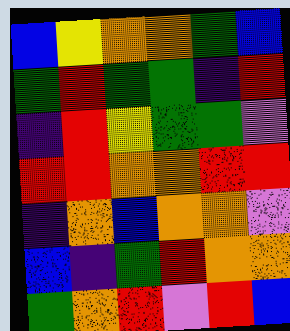[["blue", "yellow", "orange", "orange", "green", "blue"], ["green", "red", "green", "green", "indigo", "red"], ["indigo", "red", "yellow", "green", "green", "violet"], ["red", "red", "orange", "orange", "red", "red"], ["indigo", "orange", "blue", "orange", "orange", "violet"], ["blue", "indigo", "green", "red", "orange", "orange"], ["green", "orange", "red", "violet", "red", "blue"]]